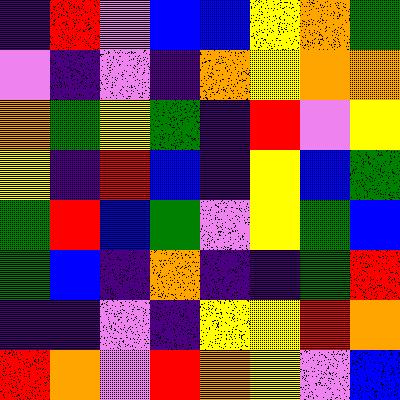[["indigo", "red", "violet", "blue", "blue", "yellow", "orange", "green"], ["violet", "indigo", "violet", "indigo", "orange", "yellow", "orange", "orange"], ["orange", "green", "yellow", "green", "indigo", "red", "violet", "yellow"], ["yellow", "indigo", "red", "blue", "indigo", "yellow", "blue", "green"], ["green", "red", "blue", "green", "violet", "yellow", "green", "blue"], ["green", "blue", "indigo", "orange", "indigo", "indigo", "green", "red"], ["indigo", "indigo", "violet", "indigo", "yellow", "yellow", "red", "orange"], ["red", "orange", "violet", "red", "orange", "yellow", "violet", "blue"]]